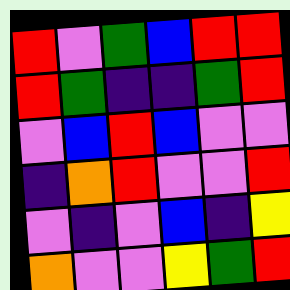[["red", "violet", "green", "blue", "red", "red"], ["red", "green", "indigo", "indigo", "green", "red"], ["violet", "blue", "red", "blue", "violet", "violet"], ["indigo", "orange", "red", "violet", "violet", "red"], ["violet", "indigo", "violet", "blue", "indigo", "yellow"], ["orange", "violet", "violet", "yellow", "green", "red"]]